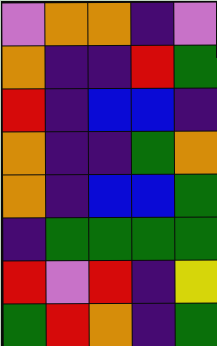[["violet", "orange", "orange", "indigo", "violet"], ["orange", "indigo", "indigo", "red", "green"], ["red", "indigo", "blue", "blue", "indigo"], ["orange", "indigo", "indigo", "green", "orange"], ["orange", "indigo", "blue", "blue", "green"], ["indigo", "green", "green", "green", "green"], ["red", "violet", "red", "indigo", "yellow"], ["green", "red", "orange", "indigo", "green"]]